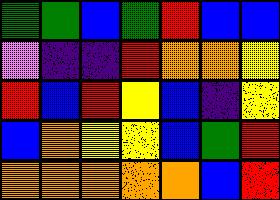[["green", "green", "blue", "green", "red", "blue", "blue"], ["violet", "indigo", "indigo", "red", "orange", "orange", "yellow"], ["red", "blue", "red", "yellow", "blue", "indigo", "yellow"], ["blue", "orange", "yellow", "yellow", "blue", "green", "red"], ["orange", "orange", "orange", "orange", "orange", "blue", "red"]]